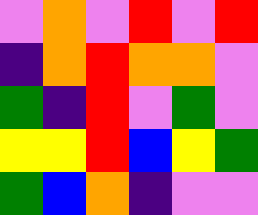[["violet", "orange", "violet", "red", "violet", "red"], ["indigo", "orange", "red", "orange", "orange", "violet"], ["green", "indigo", "red", "violet", "green", "violet"], ["yellow", "yellow", "red", "blue", "yellow", "green"], ["green", "blue", "orange", "indigo", "violet", "violet"]]